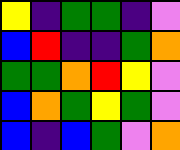[["yellow", "indigo", "green", "green", "indigo", "violet"], ["blue", "red", "indigo", "indigo", "green", "orange"], ["green", "green", "orange", "red", "yellow", "violet"], ["blue", "orange", "green", "yellow", "green", "violet"], ["blue", "indigo", "blue", "green", "violet", "orange"]]